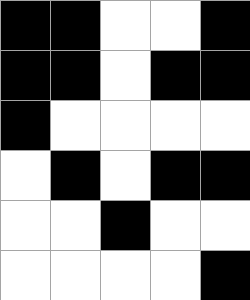[["black", "black", "white", "white", "black"], ["black", "black", "white", "black", "black"], ["black", "white", "white", "white", "white"], ["white", "black", "white", "black", "black"], ["white", "white", "black", "white", "white"], ["white", "white", "white", "white", "black"]]